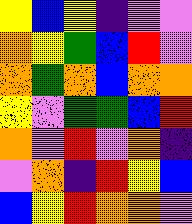[["yellow", "blue", "yellow", "indigo", "violet", "violet"], ["orange", "yellow", "green", "blue", "red", "violet"], ["orange", "green", "orange", "blue", "orange", "orange"], ["yellow", "violet", "green", "green", "blue", "red"], ["orange", "violet", "red", "violet", "orange", "indigo"], ["violet", "orange", "indigo", "red", "yellow", "blue"], ["blue", "yellow", "red", "orange", "orange", "violet"]]